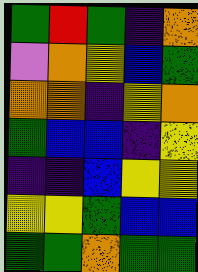[["green", "red", "green", "indigo", "orange"], ["violet", "orange", "yellow", "blue", "green"], ["orange", "orange", "indigo", "yellow", "orange"], ["green", "blue", "blue", "indigo", "yellow"], ["indigo", "indigo", "blue", "yellow", "yellow"], ["yellow", "yellow", "green", "blue", "blue"], ["green", "green", "orange", "green", "green"]]